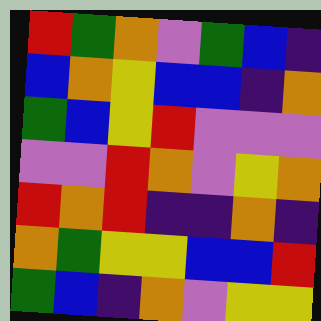[["red", "green", "orange", "violet", "green", "blue", "indigo"], ["blue", "orange", "yellow", "blue", "blue", "indigo", "orange"], ["green", "blue", "yellow", "red", "violet", "violet", "violet"], ["violet", "violet", "red", "orange", "violet", "yellow", "orange"], ["red", "orange", "red", "indigo", "indigo", "orange", "indigo"], ["orange", "green", "yellow", "yellow", "blue", "blue", "red"], ["green", "blue", "indigo", "orange", "violet", "yellow", "yellow"]]